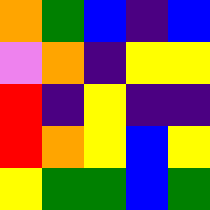[["orange", "green", "blue", "indigo", "blue"], ["violet", "orange", "indigo", "yellow", "yellow"], ["red", "indigo", "yellow", "indigo", "indigo"], ["red", "orange", "yellow", "blue", "yellow"], ["yellow", "green", "green", "blue", "green"]]